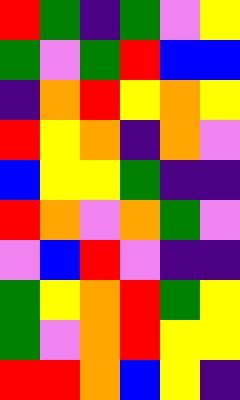[["red", "green", "indigo", "green", "violet", "yellow"], ["green", "violet", "green", "red", "blue", "blue"], ["indigo", "orange", "red", "yellow", "orange", "yellow"], ["red", "yellow", "orange", "indigo", "orange", "violet"], ["blue", "yellow", "yellow", "green", "indigo", "indigo"], ["red", "orange", "violet", "orange", "green", "violet"], ["violet", "blue", "red", "violet", "indigo", "indigo"], ["green", "yellow", "orange", "red", "green", "yellow"], ["green", "violet", "orange", "red", "yellow", "yellow"], ["red", "red", "orange", "blue", "yellow", "indigo"]]